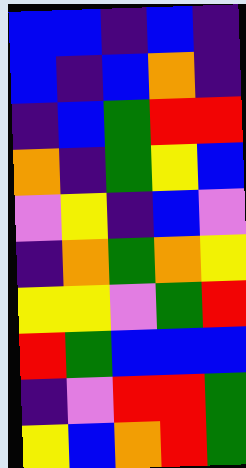[["blue", "blue", "indigo", "blue", "indigo"], ["blue", "indigo", "blue", "orange", "indigo"], ["indigo", "blue", "green", "red", "red"], ["orange", "indigo", "green", "yellow", "blue"], ["violet", "yellow", "indigo", "blue", "violet"], ["indigo", "orange", "green", "orange", "yellow"], ["yellow", "yellow", "violet", "green", "red"], ["red", "green", "blue", "blue", "blue"], ["indigo", "violet", "red", "red", "green"], ["yellow", "blue", "orange", "red", "green"]]